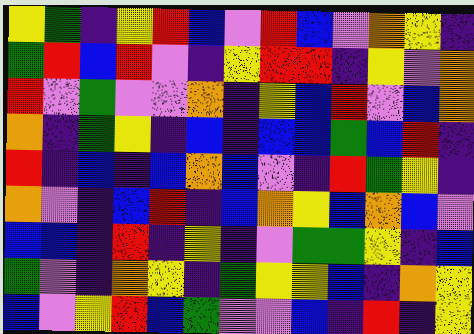[["yellow", "green", "indigo", "yellow", "red", "blue", "violet", "red", "blue", "violet", "orange", "yellow", "indigo"], ["green", "red", "blue", "red", "violet", "indigo", "yellow", "red", "red", "indigo", "yellow", "violet", "orange"], ["red", "violet", "green", "violet", "violet", "orange", "indigo", "yellow", "blue", "red", "violet", "blue", "orange"], ["orange", "indigo", "green", "yellow", "indigo", "blue", "indigo", "blue", "blue", "green", "blue", "red", "indigo"], ["red", "indigo", "blue", "indigo", "blue", "orange", "blue", "violet", "indigo", "red", "green", "yellow", "indigo"], ["orange", "violet", "indigo", "blue", "red", "indigo", "blue", "orange", "yellow", "blue", "orange", "blue", "violet"], ["blue", "blue", "indigo", "red", "indigo", "yellow", "indigo", "violet", "green", "green", "yellow", "indigo", "blue"], ["green", "violet", "indigo", "orange", "yellow", "indigo", "green", "yellow", "yellow", "blue", "indigo", "orange", "yellow"], ["blue", "violet", "yellow", "red", "blue", "green", "violet", "violet", "blue", "indigo", "red", "indigo", "yellow"]]